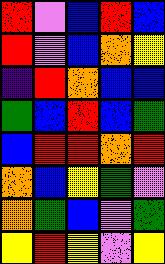[["red", "violet", "blue", "red", "blue"], ["red", "violet", "blue", "orange", "yellow"], ["indigo", "red", "orange", "blue", "blue"], ["green", "blue", "red", "blue", "green"], ["blue", "red", "red", "orange", "red"], ["orange", "blue", "yellow", "green", "violet"], ["orange", "green", "blue", "violet", "green"], ["yellow", "red", "yellow", "violet", "yellow"]]